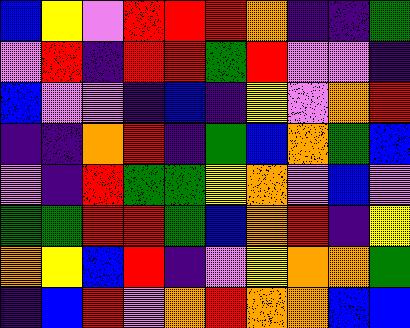[["blue", "yellow", "violet", "red", "red", "red", "orange", "indigo", "indigo", "green"], ["violet", "red", "indigo", "red", "red", "green", "red", "violet", "violet", "indigo"], ["blue", "violet", "violet", "indigo", "blue", "indigo", "yellow", "violet", "orange", "red"], ["indigo", "indigo", "orange", "red", "indigo", "green", "blue", "orange", "green", "blue"], ["violet", "indigo", "red", "green", "green", "yellow", "orange", "violet", "blue", "violet"], ["green", "green", "red", "red", "green", "blue", "orange", "red", "indigo", "yellow"], ["orange", "yellow", "blue", "red", "indigo", "violet", "yellow", "orange", "orange", "green"], ["indigo", "blue", "red", "violet", "orange", "red", "orange", "orange", "blue", "blue"]]